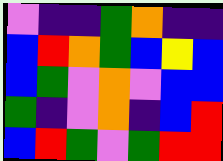[["violet", "indigo", "indigo", "green", "orange", "indigo", "indigo"], ["blue", "red", "orange", "green", "blue", "yellow", "blue"], ["blue", "green", "violet", "orange", "violet", "blue", "blue"], ["green", "indigo", "violet", "orange", "indigo", "blue", "red"], ["blue", "red", "green", "violet", "green", "red", "red"]]